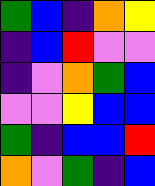[["green", "blue", "indigo", "orange", "yellow"], ["indigo", "blue", "red", "violet", "violet"], ["indigo", "violet", "orange", "green", "blue"], ["violet", "violet", "yellow", "blue", "blue"], ["green", "indigo", "blue", "blue", "red"], ["orange", "violet", "green", "indigo", "blue"]]